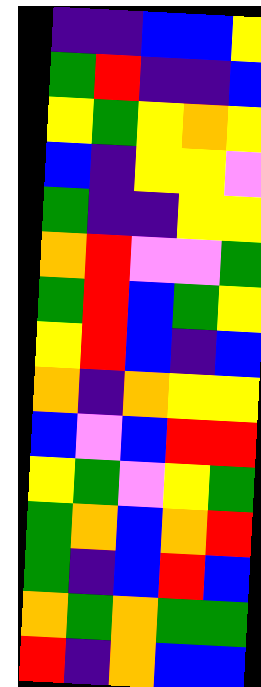[["indigo", "indigo", "blue", "blue", "yellow"], ["green", "red", "indigo", "indigo", "blue"], ["yellow", "green", "yellow", "orange", "yellow"], ["blue", "indigo", "yellow", "yellow", "violet"], ["green", "indigo", "indigo", "yellow", "yellow"], ["orange", "red", "violet", "violet", "green"], ["green", "red", "blue", "green", "yellow"], ["yellow", "red", "blue", "indigo", "blue"], ["orange", "indigo", "orange", "yellow", "yellow"], ["blue", "violet", "blue", "red", "red"], ["yellow", "green", "violet", "yellow", "green"], ["green", "orange", "blue", "orange", "red"], ["green", "indigo", "blue", "red", "blue"], ["orange", "green", "orange", "green", "green"], ["red", "indigo", "orange", "blue", "blue"]]